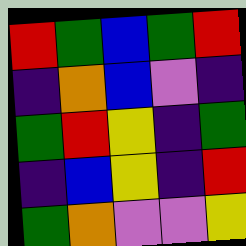[["red", "green", "blue", "green", "red"], ["indigo", "orange", "blue", "violet", "indigo"], ["green", "red", "yellow", "indigo", "green"], ["indigo", "blue", "yellow", "indigo", "red"], ["green", "orange", "violet", "violet", "yellow"]]